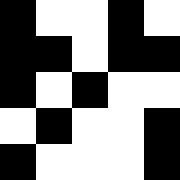[["black", "white", "white", "black", "white"], ["black", "black", "white", "black", "black"], ["black", "white", "black", "white", "white"], ["white", "black", "white", "white", "black"], ["black", "white", "white", "white", "black"]]